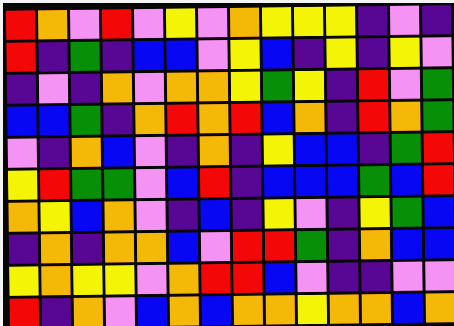[["red", "orange", "violet", "red", "violet", "yellow", "violet", "orange", "yellow", "yellow", "yellow", "indigo", "violet", "indigo"], ["red", "indigo", "green", "indigo", "blue", "blue", "violet", "yellow", "blue", "indigo", "yellow", "indigo", "yellow", "violet"], ["indigo", "violet", "indigo", "orange", "violet", "orange", "orange", "yellow", "green", "yellow", "indigo", "red", "violet", "green"], ["blue", "blue", "green", "indigo", "orange", "red", "orange", "red", "blue", "orange", "indigo", "red", "orange", "green"], ["violet", "indigo", "orange", "blue", "violet", "indigo", "orange", "indigo", "yellow", "blue", "blue", "indigo", "green", "red"], ["yellow", "red", "green", "green", "violet", "blue", "red", "indigo", "blue", "blue", "blue", "green", "blue", "red"], ["orange", "yellow", "blue", "orange", "violet", "indigo", "blue", "indigo", "yellow", "violet", "indigo", "yellow", "green", "blue"], ["indigo", "orange", "indigo", "orange", "orange", "blue", "violet", "red", "red", "green", "indigo", "orange", "blue", "blue"], ["yellow", "orange", "yellow", "yellow", "violet", "orange", "red", "red", "blue", "violet", "indigo", "indigo", "violet", "violet"], ["red", "indigo", "orange", "violet", "blue", "orange", "blue", "orange", "orange", "yellow", "orange", "orange", "blue", "orange"]]